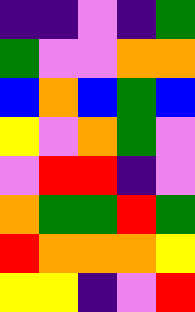[["indigo", "indigo", "violet", "indigo", "green"], ["green", "violet", "violet", "orange", "orange"], ["blue", "orange", "blue", "green", "blue"], ["yellow", "violet", "orange", "green", "violet"], ["violet", "red", "red", "indigo", "violet"], ["orange", "green", "green", "red", "green"], ["red", "orange", "orange", "orange", "yellow"], ["yellow", "yellow", "indigo", "violet", "red"]]